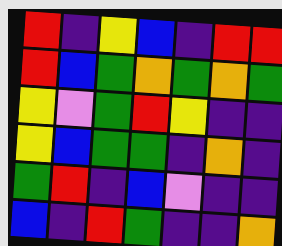[["red", "indigo", "yellow", "blue", "indigo", "red", "red"], ["red", "blue", "green", "orange", "green", "orange", "green"], ["yellow", "violet", "green", "red", "yellow", "indigo", "indigo"], ["yellow", "blue", "green", "green", "indigo", "orange", "indigo"], ["green", "red", "indigo", "blue", "violet", "indigo", "indigo"], ["blue", "indigo", "red", "green", "indigo", "indigo", "orange"]]